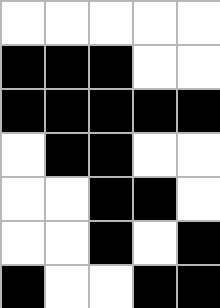[["white", "white", "white", "white", "white"], ["black", "black", "black", "white", "white"], ["black", "black", "black", "black", "black"], ["white", "black", "black", "white", "white"], ["white", "white", "black", "black", "white"], ["white", "white", "black", "white", "black"], ["black", "white", "white", "black", "black"]]